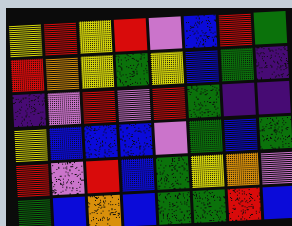[["yellow", "red", "yellow", "red", "violet", "blue", "red", "green"], ["red", "orange", "yellow", "green", "yellow", "blue", "green", "indigo"], ["indigo", "violet", "red", "violet", "red", "green", "indigo", "indigo"], ["yellow", "blue", "blue", "blue", "violet", "green", "blue", "green"], ["red", "violet", "red", "blue", "green", "yellow", "orange", "violet"], ["green", "blue", "orange", "blue", "green", "green", "red", "blue"]]